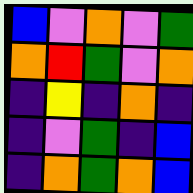[["blue", "violet", "orange", "violet", "green"], ["orange", "red", "green", "violet", "orange"], ["indigo", "yellow", "indigo", "orange", "indigo"], ["indigo", "violet", "green", "indigo", "blue"], ["indigo", "orange", "green", "orange", "blue"]]